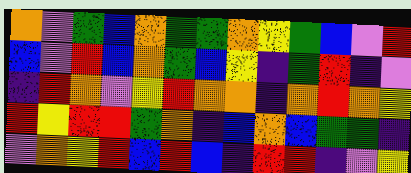[["orange", "violet", "green", "blue", "orange", "green", "green", "orange", "yellow", "green", "blue", "violet", "red"], ["blue", "violet", "red", "blue", "orange", "green", "blue", "yellow", "indigo", "green", "red", "indigo", "violet"], ["indigo", "red", "orange", "violet", "yellow", "red", "orange", "orange", "indigo", "orange", "red", "orange", "yellow"], ["red", "yellow", "red", "red", "green", "orange", "indigo", "blue", "orange", "blue", "green", "green", "indigo"], ["violet", "orange", "yellow", "red", "blue", "red", "blue", "indigo", "red", "red", "indigo", "violet", "yellow"]]